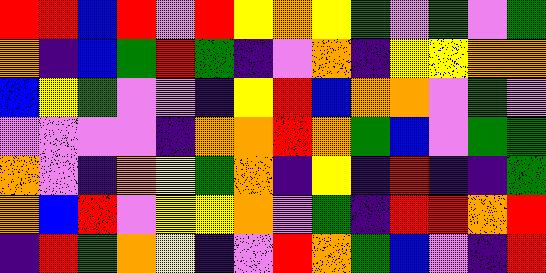[["red", "red", "blue", "red", "violet", "red", "yellow", "orange", "yellow", "green", "violet", "green", "violet", "green"], ["orange", "indigo", "blue", "green", "red", "green", "indigo", "violet", "orange", "indigo", "yellow", "yellow", "orange", "orange"], ["blue", "yellow", "green", "violet", "violet", "indigo", "yellow", "red", "blue", "orange", "orange", "violet", "green", "violet"], ["violet", "violet", "violet", "violet", "indigo", "orange", "orange", "red", "orange", "green", "blue", "violet", "green", "green"], ["orange", "violet", "indigo", "orange", "yellow", "green", "orange", "indigo", "yellow", "indigo", "red", "indigo", "indigo", "green"], ["orange", "blue", "red", "violet", "yellow", "yellow", "orange", "violet", "green", "indigo", "red", "red", "orange", "red"], ["indigo", "red", "green", "orange", "yellow", "indigo", "violet", "red", "orange", "green", "blue", "violet", "indigo", "red"]]